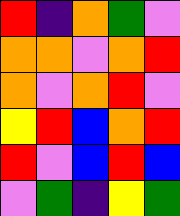[["red", "indigo", "orange", "green", "violet"], ["orange", "orange", "violet", "orange", "red"], ["orange", "violet", "orange", "red", "violet"], ["yellow", "red", "blue", "orange", "red"], ["red", "violet", "blue", "red", "blue"], ["violet", "green", "indigo", "yellow", "green"]]